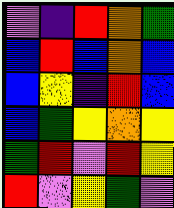[["violet", "indigo", "red", "orange", "green"], ["blue", "red", "blue", "orange", "blue"], ["blue", "yellow", "indigo", "red", "blue"], ["blue", "green", "yellow", "orange", "yellow"], ["green", "red", "violet", "red", "yellow"], ["red", "violet", "yellow", "green", "violet"]]